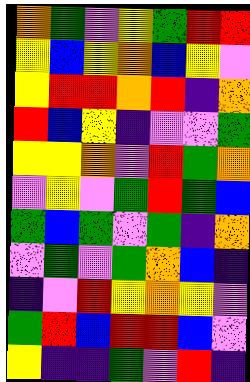[["orange", "green", "violet", "yellow", "green", "red", "red"], ["yellow", "blue", "yellow", "orange", "blue", "yellow", "violet"], ["yellow", "red", "red", "orange", "red", "indigo", "orange"], ["red", "blue", "yellow", "indigo", "violet", "violet", "green"], ["yellow", "yellow", "orange", "violet", "red", "green", "orange"], ["violet", "yellow", "violet", "green", "red", "green", "blue"], ["green", "blue", "green", "violet", "green", "indigo", "orange"], ["violet", "green", "violet", "green", "orange", "blue", "indigo"], ["indigo", "violet", "red", "yellow", "orange", "yellow", "violet"], ["green", "red", "blue", "red", "red", "blue", "violet"], ["yellow", "indigo", "indigo", "green", "violet", "red", "indigo"]]